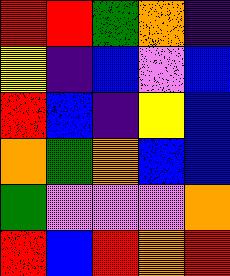[["red", "red", "green", "orange", "indigo"], ["yellow", "indigo", "blue", "violet", "blue"], ["red", "blue", "indigo", "yellow", "blue"], ["orange", "green", "orange", "blue", "blue"], ["green", "violet", "violet", "violet", "orange"], ["red", "blue", "red", "orange", "red"]]